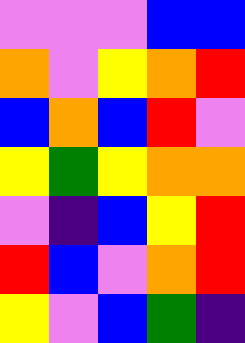[["violet", "violet", "violet", "blue", "blue"], ["orange", "violet", "yellow", "orange", "red"], ["blue", "orange", "blue", "red", "violet"], ["yellow", "green", "yellow", "orange", "orange"], ["violet", "indigo", "blue", "yellow", "red"], ["red", "blue", "violet", "orange", "red"], ["yellow", "violet", "blue", "green", "indigo"]]